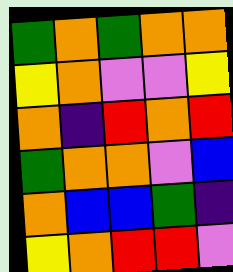[["green", "orange", "green", "orange", "orange"], ["yellow", "orange", "violet", "violet", "yellow"], ["orange", "indigo", "red", "orange", "red"], ["green", "orange", "orange", "violet", "blue"], ["orange", "blue", "blue", "green", "indigo"], ["yellow", "orange", "red", "red", "violet"]]